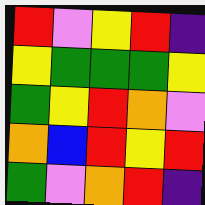[["red", "violet", "yellow", "red", "indigo"], ["yellow", "green", "green", "green", "yellow"], ["green", "yellow", "red", "orange", "violet"], ["orange", "blue", "red", "yellow", "red"], ["green", "violet", "orange", "red", "indigo"]]